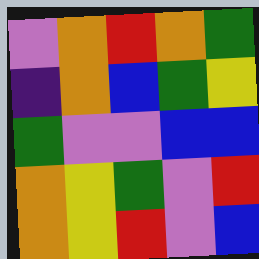[["violet", "orange", "red", "orange", "green"], ["indigo", "orange", "blue", "green", "yellow"], ["green", "violet", "violet", "blue", "blue"], ["orange", "yellow", "green", "violet", "red"], ["orange", "yellow", "red", "violet", "blue"]]